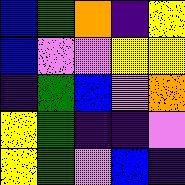[["blue", "green", "orange", "indigo", "yellow"], ["blue", "violet", "violet", "yellow", "yellow"], ["indigo", "green", "blue", "violet", "orange"], ["yellow", "green", "indigo", "indigo", "violet"], ["yellow", "green", "violet", "blue", "indigo"]]